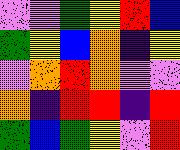[["violet", "violet", "green", "yellow", "red", "blue"], ["green", "yellow", "blue", "orange", "indigo", "yellow"], ["violet", "orange", "red", "orange", "violet", "violet"], ["orange", "indigo", "red", "red", "indigo", "red"], ["green", "blue", "green", "yellow", "violet", "red"]]